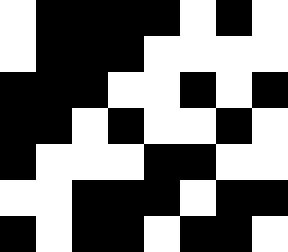[["white", "black", "black", "black", "black", "white", "black", "white"], ["white", "black", "black", "black", "white", "white", "white", "white"], ["black", "black", "black", "white", "white", "black", "white", "black"], ["black", "black", "white", "black", "white", "white", "black", "white"], ["black", "white", "white", "white", "black", "black", "white", "white"], ["white", "white", "black", "black", "black", "white", "black", "black"], ["black", "white", "black", "black", "white", "black", "black", "white"]]